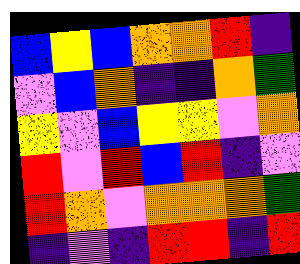[["blue", "yellow", "blue", "orange", "orange", "red", "indigo"], ["violet", "blue", "orange", "indigo", "indigo", "orange", "green"], ["yellow", "violet", "blue", "yellow", "yellow", "violet", "orange"], ["red", "violet", "red", "blue", "red", "indigo", "violet"], ["red", "orange", "violet", "orange", "orange", "orange", "green"], ["indigo", "violet", "indigo", "red", "red", "indigo", "red"]]